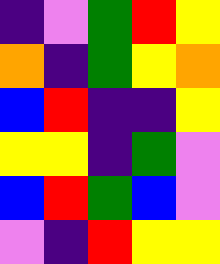[["indigo", "violet", "green", "red", "yellow"], ["orange", "indigo", "green", "yellow", "orange"], ["blue", "red", "indigo", "indigo", "yellow"], ["yellow", "yellow", "indigo", "green", "violet"], ["blue", "red", "green", "blue", "violet"], ["violet", "indigo", "red", "yellow", "yellow"]]